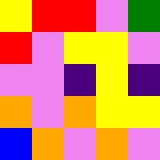[["yellow", "red", "red", "violet", "green"], ["red", "violet", "yellow", "yellow", "violet"], ["violet", "violet", "indigo", "yellow", "indigo"], ["orange", "violet", "orange", "yellow", "yellow"], ["blue", "orange", "violet", "orange", "violet"]]